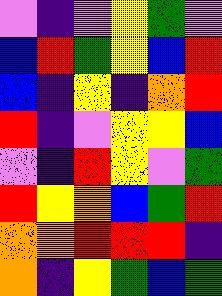[["violet", "indigo", "violet", "yellow", "green", "violet"], ["blue", "red", "green", "yellow", "blue", "red"], ["blue", "indigo", "yellow", "indigo", "orange", "red"], ["red", "indigo", "violet", "yellow", "yellow", "blue"], ["violet", "indigo", "red", "yellow", "violet", "green"], ["red", "yellow", "orange", "blue", "green", "red"], ["orange", "orange", "red", "red", "red", "indigo"], ["orange", "indigo", "yellow", "green", "blue", "green"]]